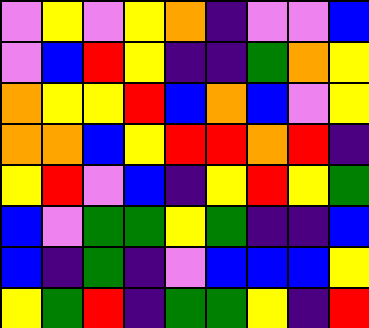[["violet", "yellow", "violet", "yellow", "orange", "indigo", "violet", "violet", "blue"], ["violet", "blue", "red", "yellow", "indigo", "indigo", "green", "orange", "yellow"], ["orange", "yellow", "yellow", "red", "blue", "orange", "blue", "violet", "yellow"], ["orange", "orange", "blue", "yellow", "red", "red", "orange", "red", "indigo"], ["yellow", "red", "violet", "blue", "indigo", "yellow", "red", "yellow", "green"], ["blue", "violet", "green", "green", "yellow", "green", "indigo", "indigo", "blue"], ["blue", "indigo", "green", "indigo", "violet", "blue", "blue", "blue", "yellow"], ["yellow", "green", "red", "indigo", "green", "green", "yellow", "indigo", "red"]]